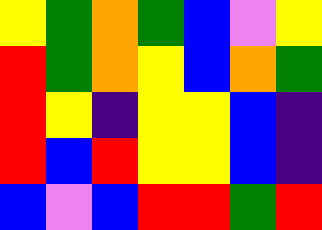[["yellow", "green", "orange", "green", "blue", "violet", "yellow"], ["red", "green", "orange", "yellow", "blue", "orange", "green"], ["red", "yellow", "indigo", "yellow", "yellow", "blue", "indigo"], ["red", "blue", "red", "yellow", "yellow", "blue", "indigo"], ["blue", "violet", "blue", "red", "red", "green", "red"]]